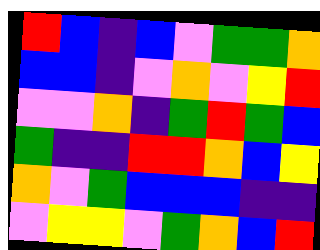[["red", "blue", "indigo", "blue", "violet", "green", "green", "orange"], ["blue", "blue", "indigo", "violet", "orange", "violet", "yellow", "red"], ["violet", "violet", "orange", "indigo", "green", "red", "green", "blue"], ["green", "indigo", "indigo", "red", "red", "orange", "blue", "yellow"], ["orange", "violet", "green", "blue", "blue", "blue", "indigo", "indigo"], ["violet", "yellow", "yellow", "violet", "green", "orange", "blue", "red"]]